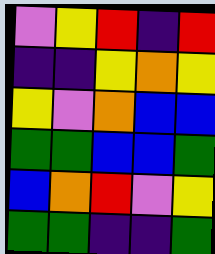[["violet", "yellow", "red", "indigo", "red"], ["indigo", "indigo", "yellow", "orange", "yellow"], ["yellow", "violet", "orange", "blue", "blue"], ["green", "green", "blue", "blue", "green"], ["blue", "orange", "red", "violet", "yellow"], ["green", "green", "indigo", "indigo", "green"]]